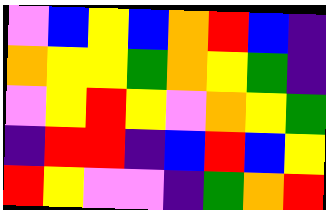[["violet", "blue", "yellow", "blue", "orange", "red", "blue", "indigo"], ["orange", "yellow", "yellow", "green", "orange", "yellow", "green", "indigo"], ["violet", "yellow", "red", "yellow", "violet", "orange", "yellow", "green"], ["indigo", "red", "red", "indigo", "blue", "red", "blue", "yellow"], ["red", "yellow", "violet", "violet", "indigo", "green", "orange", "red"]]